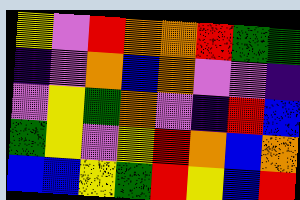[["yellow", "violet", "red", "orange", "orange", "red", "green", "green"], ["indigo", "violet", "orange", "blue", "orange", "violet", "violet", "indigo"], ["violet", "yellow", "green", "orange", "violet", "indigo", "red", "blue"], ["green", "yellow", "violet", "yellow", "red", "orange", "blue", "orange"], ["blue", "blue", "yellow", "green", "red", "yellow", "blue", "red"]]